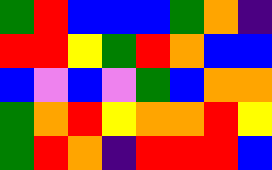[["green", "red", "blue", "blue", "blue", "green", "orange", "indigo"], ["red", "red", "yellow", "green", "red", "orange", "blue", "blue"], ["blue", "violet", "blue", "violet", "green", "blue", "orange", "orange"], ["green", "orange", "red", "yellow", "orange", "orange", "red", "yellow"], ["green", "red", "orange", "indigo", "red", "red", "red", "blue"]]